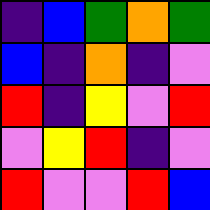[["indigo", "blue", "green", "orange", "green"], ["blue", "indigo", "orange", "indigo", "violet"], ["red", "indigo", "yellow", "violet", "red"], ["violet", "yellow", "red", "indigo", "violet"], ["red", "violet", "violet", "red", "blue"]]